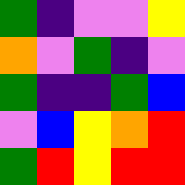[["green", "indigo", "violet", "violet", "yellow"], ["orange", "violet", "green", "indigo", "violet"], ["green", "indigo", "indigo", "green", "blue"], ["violet", "blue", "yellow", "orange", "red"], ["green", "red", "yellow", "red", "red"]]